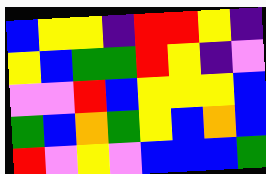[["blue", "yellow", "yellow", "indigo", "red", "red", "yellow", "indigo"], ["yellow", "blue", "green", "green", "red", "yellow", "indigo", "violet"], ["violet", "violet", "red", "blue", "yellow", "yellow", "yellow", "blue"], ["green", "blue", "orange", "green", "yellow", "blue", "orange", "blue"], ["red", "violet", "yellow", "violet", "blue", "blue", "blue", "green"]]